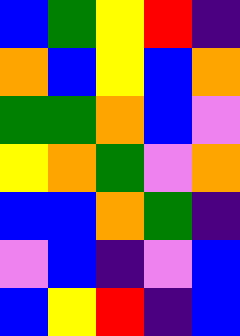[["blue", "green", "yellow", "red", "indigo"], ["orange", "blue", "yellow", "blue", "orange"], ["green", "green", "orange", "blue", "violet"], ["yellow", "orange", "green", "violet", "orange"], ["blue", "blue", "orange", "green", "indigo"], ["violet", "blue", "indigo", "violet", "blue"], ["blue", "yellow", "red", "indigo", "blue"]]